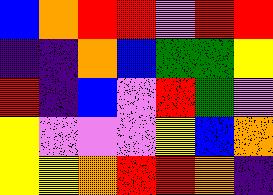[["blue", "orange", "red", "red", "violet", "red", "red"], ["indigo", "indigo", "orange", "blue", "green", "green", "yellow"], ["red", "indigo", "blue", "violet", "red", "green", "violet"], ["yellow", "violet", "violet", "violet", "yellow", "blue", "orange"], ["yellow", "yellow", "orange", "red", "red", "orange", "indigo"]]